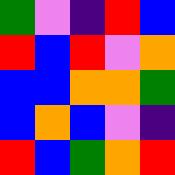[["green", "violet", "indigo", "red", "blue"], ["red", "blue", "red", "violet", "orange"], ["blue", "blue", "orange", "orange", "green"], ["blue", "orange", "blue", "violet", "indigo"], ["red", "blue", "green", "orange", "red"]]